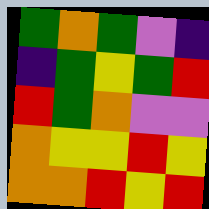[["green", "orange", "green", "violet", "indigo"], ["indigo", "green", "yellow", "green", "red"], ["red", "green", "orange", "violet", "violet"], ["orange", "yellow", "yellow", "red", "yellow"], ["orange", "orange", "red", "yellow", "red"]]